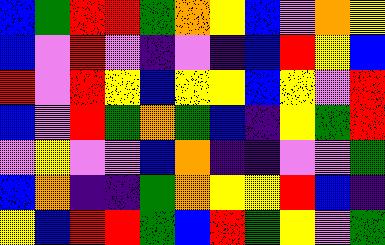[["blue", "green", "red", "red", "green", "orange", "yellow", "blue", "violet", "orange", "yellow"], ["blue", "violet", "red", "violet", "indigo", "violet", "indigo", "blue", "red", "yellow", "blue"], ["red", "violet", "red", "yellow", "blue", "yellow", "yellow", "blue", "yellow", "violet", "red"], ["blue", "violet", "red", "green", "orange", "green", "blue", "indigo", "yellow", "green", "red"], ["violet", "yellow", "violet", "violet", "blue", "orange", "indigo", "indigo", "violet", "violet", "green"], ["blue", "orange", "indigo", "indigo", "green", "orange", "yellow", "yellow", "red", "blue", "indigo"], ["yellow", "blue", "red", "red", "green", "blue", "red", "green", "yellow", "violet", "green"]]